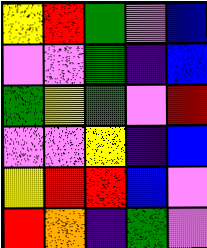[["yellow", "red", "green", "violet", "blue"], ["violet", "violet", "green", "indigo", "blue"], ["green", "yellow", "green", "violet", "red"], ["violet", "violet", "yellow", "indigo", "blue"], ["yellow", "red", "red", "blue", "violet"], ["red", "orange", "indigo", "green", "violet"]]